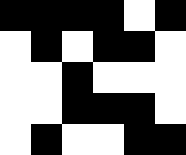[["black", "black", "black", "black", "white", "black"], ["white", "black", "white", "black", "black", "white"], ["white", "white", "black", "white", "white", "white"], ["white", "white", "black", "black", "black", "white"], ["white", "black", "white", "white", "black", "black"]]